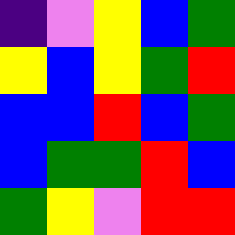[["indigo", "violet", "yellow", "blue", "green"], ["yellow", "blue", "yellow", "green", "red"], ["blue", "blue", "red", "blue", "green"], ["blue", "green", "green", "red", "blue"], ["green", "yellow", "violet", "red", "red"]]